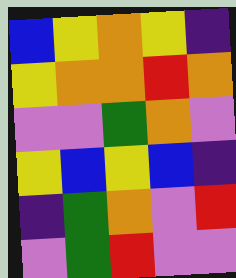[["blue", "yellow", "orange", "yellow", "indigo"], ["yellow", "orange", "orange", "red", "orange"], ["violet", "violet", "green", "orange", "violet"], ["yellow", "blue", "yellow", "blue", "indigo"], ["indigo", "green", "orange", "violet", "red"], ["violet", "green", "red", "violet", "violet"]]